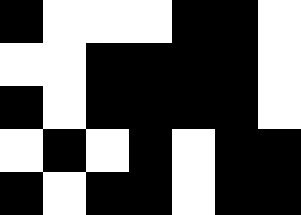[["black", "white", "white", "white", "black", "black", "white"], ["white", "white", "black", "black", "black", "black", "white"], ["black", "white", "black", "black", "black", "black", "white"], ["white", "black", "white", "black", "white", "black", "black"], ["black", "white", "black", "black", "white", "black", "black"]]